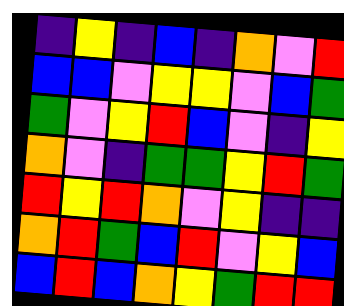[["indigo", "yellow", "indigo", "blue", "indigo", "orange", "violet", "red"], ["blue", "blue", "violet", "yellow", "yellow", "violet", "blue", "green"], ["green", "violet", "yellow", "red", "blue", "violet", "indigo", "yellow"], ["orange", "violet", "indigo", "green", "green", "yellow", "red", "green"], ["red", "yellow", "red", "orange", "violet", "yellow", "indigo", "indigo"], ["orange", "red", "green", "blue", "red", "violet", "yellow", "blue"], ["blue", "red", "blue", "orange", "yellow", "green", "red", "red"]]